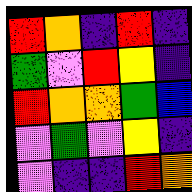[["red", "orange", "indigo", "red", "indigo"], ["green", "violet", "red", "yellow", "indigo"], ["red", "orange", "orange", "green", "blue"], ["violet", "green", "violet", "yellow", "indigo"], ["violet", "indigo", "indigo", "red", "orange"]]